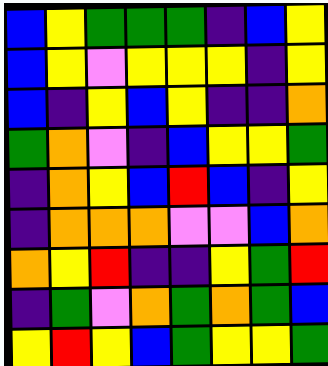[["blue", "yellow", "green", "green", "green", "indigo", "blue", "yellow"], ["blue", "yellow", "violet", "yellow", "yellow", "yellow", "indigo", "yellow"], ["blue", "indigo", "yellow", "blue", "yellow", "indigo", "indigo", "orange"], ["green", "orange", "violet", "indigo", "blue", "yellow", "yellow", "green"], ["indigo", "orange", "yellow", "blue", "red", "blue", "indigo", "yellow"], ["indigo", "orange", "orange", "orange", "violet", "violet", "blue", "orange"], ["orange", "yellow", "red", "indigo", "indigo", "yellow", "green", "red"], ["indigo", "green", "violet", "orange", "green", "orange", "green", "blue"], ["yellow", "red", "yellow", "blue", "green", "yellow", "yellow", "green"]]